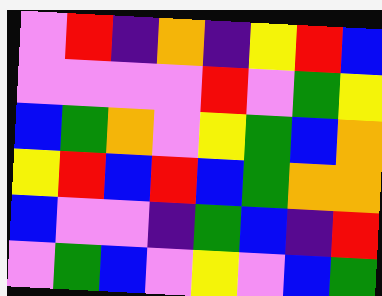[["violet", "red", "indigo", "orange", "indigo", "yellow", "red", "blue"], ["violet", "violet", "violet", "violet", "red", "violet", "green", "yellow"], ["blue", "green", "orange", "violet", "yellow", "green", "blue", "orange"], ["yellow", "red", "blue", "red", "blue", "green", "orange", "orange"], ["blue", "violet", "violet", "indigo", "green", "blue", "indigo", "red"], ["violet", "green", "blue", "violet", "yellow", "violet", "blue", "green"]]